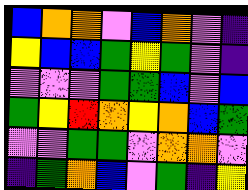[["blue", "orange", "orange", "violet", "blue", "orange", "violet", "indigo"], ["yellow", "blue", "blue", "green", "yellow", "green", "violet", "indigo"], ["violet", "violet", "violet", "green", "green", "blue", "violet", "blue"], ["green", "yellow", "red", "orange", "yellow", "orange", "blue", "green"], ["violet", "violet", "green", "green", "violet", "orange", "orange", "violet"], ["indigo", "green", "orange", "blue", "violet", "green", "indigo", "yellow"]]